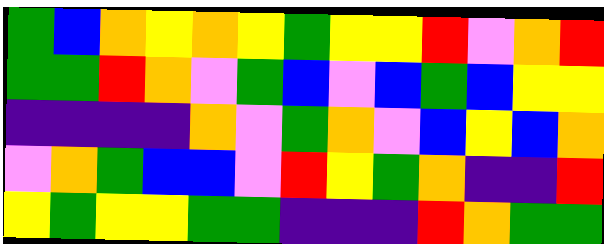[["green", "blue", "orange", "yellow", "orange", "yellow", "green", "yellow", "yellow", "red", "violet", "orange", "red"], ["green", "green", "red", "orange", "violet", "green", "blue", "violet", "blue", "green", "blue", "yellow", "yellow"], ["indigo", "indigo", "indigo", "indigo", "orange", "violet", "green", "orange", "violet", "blue", "yellow", "blue", "orange"], ["violet", "orange", "green", "blue", "blue", "violet", "red", "yellow", "green", "orange", "indigo", "indigo", "red"], ["yellow", "green", "yellow", "yellow", "green", "green", "indigo", "indigo", "indigo", "red", "orange", "green", "green"]]